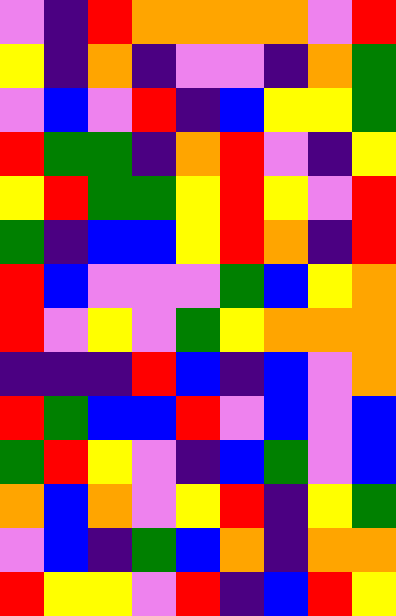[["violet", "indigo", "red", "orange", "orange", "orange", "orange", "violet", "red"], ["yellow", "indigo", "orange", "indigo", "violet", "violet", "indigo", "orange", "green"], ["violet", "blue", "violet", "red", "indigo", "blue", "yellow", "yellow", "green"], ["red", "green", "green", "indigo", "orange", "red", "violet", "indigo", "yellow"], ["yellow", "red", "green", "green", "yellow", "red", "yellow", "violet", "red"], ["green", "indigo", "blue", "blue", "yellow", "red", "orange", "indigo", "red"], ["red", "blue", "violet", "violet", "violet", "green", "blue", "yellow", "orange"], ["red", "violet", "yellow", "violet", "green", "yellow", "orange", "orange", "orange"], ["indigo", "indigo", "indigo", "red", "blue", "indigo", "blue", "violet", "orange"], ["red", "green", "blue", "blue", "red", "violet", "blue", "violet", "blue"], ["green", "red", "yellow", "violet", "indigo", "blue", "green", "violet", "blue"], ["orange", "blue", "orange", "violet", "yellow", "red", "indigo", "yellow", "green"], ["violet", "blue", "indigo", "green", "blue", "orange", "indigo", "orange", "orange"], ["red", "yellow", "yellow", "violet", "red", "indigo", "blue", "red", "yellow"]]